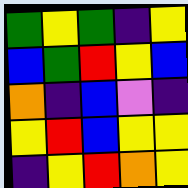[["green", "yellow", "green", "indigo", "yellow"], ["blue", "green", "red", "yellow", "blue"], ["orange", "indigo", "blue", "violet", "indigo"], ["yellow", "red", "blue", "yellow", "yellow"], ["indigo", "yellow", "red", "orange", "yellow"]]